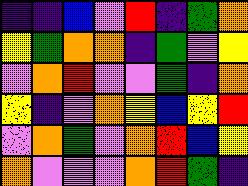[["indigo", "indigo", "blue", "violet", "red", "indigo", "green", "orange"], ["yellow", "green", "orange", "orange", "indigo", "green", "violet", "yellow"], ["violet", "orange", "red", "violet", "violet", "green", "indigo", "orange"], ["yellow", "indigo", "violet", "orange", "yellow", "blue", "yellow", "red"], ["violet", "orange", "green", "violet", "orange", "red", "blue", "yellow"], ["orange", "violet", "violet", "violet", "orange", "red", "green", "indigo"]]